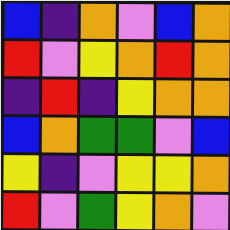[["blue", "indigo", "orange", "violet", "blue", "orange"], ["red", "violet", "yellow", "orange", "red", "orange"], ["indigo", "red", "indigo", "yellow", "orange", "orange"], ["blue", "orange", "green", "green", "violet", "blue"], ["yellow", "indigo", "violet", "yellow", "yellow", "orange"], ["red", "violet", "green", "yellow", "orange", "violet"]]